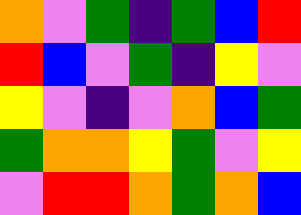[["orange", "violet", "green", "indigo", "green", "blue", "red"], ["red", "blue", "violet", "green", "indigo", "yellow", "violet"], ["yellow", "violet", "indigo", "violet", "orange", "blue", "green"], ["green", "orange", "orange", "yellow", "green", "violet", "yellow"], ["violet", "red", "red", "orange", "green", "orange", "blue"]]